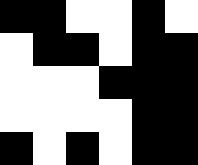[["black", "black", "white", "white", "black", "white"], ["white", "black", "black", "white", "black", "black"], ["white", "white", "white", "black", "black", "black"], ["white", "white", "white", "white", "black", "black"], ["black", "white", "black", "white", "black", "black"]]